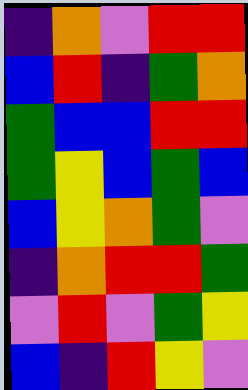[["indigo", "orange", "violet", "red", "red"], ["blue", "red", "indigo", "green", "orange"], ["green", "blue", "blue", "red", "red"], ["green", "yellow", "blue", "green", "blue"], ["blue", "yellow", "orange", "green", "violet"], ["indigo", "orange", "red", "red", "green"], ["violet", "red", "violet", "green", "yellow"], ["blue", "indigo", "red", "yellow", "violet"]]